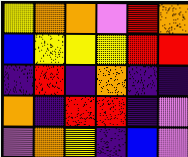[["yellow", "orange", "orange", "violet", "red", "orange"], ["blue", "yellow", "yellow", "yellow", "red", "red"], ["indigo", "red", "indigo", "orange", "indigo", "indigo"], ["orange", "indigo", "red", "red", "indigo", "violet"], ["violet", "orange", "yellow", "indigo", "blue", "violet"]]